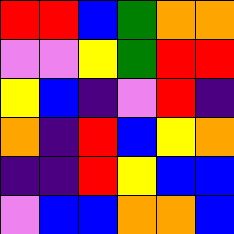[["red", "red", "blue", "green", "orange", "orange"], ["violet", "violet", "yellow", "green", "red", "red"], ["yellow", "blue", "indigo", "violet", "red", "indigo"], ["orange", "indigo", "red", "blue", "yellow", "orange"], ["indigo", "indigo", "red", "yellow", "blue", "blue"], ["violet", "blue", "blue", "orange", "orange", "blue"]]